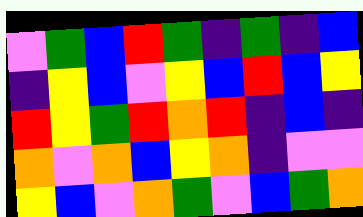[["violet", "green", "blue", "red", "green", "indigo", "green", "indigo", "blue"], ["indigo", "yellow", "blue", "violet", "yellow", "blue", "red", "blue", "yellow"], ["red", "yellow", "green", "red", "orange", "red", "indigo", "blue", "indigo"], ["orange", "violet", "orange", "blue", "yellow", "orange", "indigo", "violet", "violet"], ["yellow", "blue", "violet", "orange", "green", "violet", "blue", "green", "orange"]]